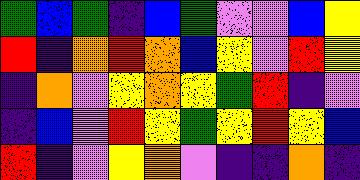[["green", "blue", "green", "indigo", "blue", "green", "violet", "violet", "blue", "yellow"], ["red", "indigo", "orange", "red", "orange", "blue", "yellow", "violet", "red", "yellow"], ["indigo", "orange", "violet", "yellow", "orange", "yellow", "green", "red", "indigo", "violet"], ["indigo", "blue", "violet", "red", "yellow", "green", "yellow", "red", "yellow", "blue"], ["red", "indigo", "violet", "yellow", "orange", "violet", "indigo", "indigo", "orange", "indigo"]]